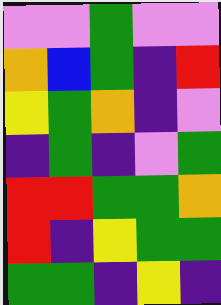[["violet", "violet", "green", "violet", "violet"], ["orange", "blue", "green", "indigo", "red"], ["yellow", "green", "orange", "indigo", "violet"], ["indigo", "green", "indigo", "violet", "green"], ["red", "red", "green", "green", "orange"], ["red", "indigo", "yellow", "green", "green"], ["green", "green", "indigo", "yellow", "indigo"]]